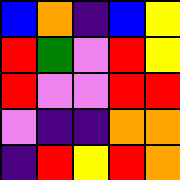[["blue", "orange", "indigo", "blue", "yellow"], ["red", "green", "violet", "red", "yellow"], ["red", "violet", "violet", "red", "red"], ["violet", "indigo", "indigo", "orange", "orange"], ["indigo", "red", "yellow", "red", "orange"]]